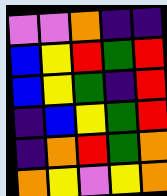[["violet", "violet", "orange", "indigo", "indigo"], ["blue", "yellow", "red", "green", "red"], ["blue", "yellow", "green", "indigo", "red"], ["indigo", "blue", "yellow", "green", "red"], ["indigo", "orange", "red", "green", "orange"], ["orange", "yellow", "violet", "yellow", "orange"]]